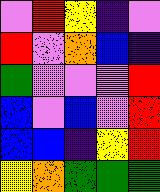[["violet", "red", "yellow", "indigo", "violet"], ["red", "violet", "orange", "blue", "indigo"], ["green", "violet", "violet", "violet", "red"], ["blue", "violet", "blue", "violet", "red"], ["blue", "blue", "indigo", "yellow", "red"], ["yellow", "orange", "green", "green", "green"]]